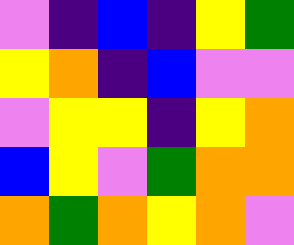[["violet", "indigo", "blue", "indigo", "yellow", "green"], ["yellow", "orange", "indigo", "blue", "violet", "violet"], ["violet", "yellow", "yellow", "indigo", "yellow", "orange"], ["blue", "yellow", "violet", "green", "orange", "orange"], ["orange", "green", "orange", "yellow", "orange", "violet"]]